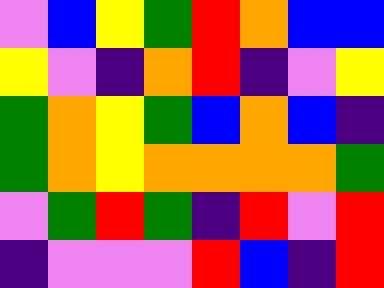[["violet", "blue", "yellow", "green", "red", "orange", "blue", "blue"], ["yellow", "violet", "indigo", "orange", "red", "indigo", "violet", "yellow"], ["green", "orange", "yellow", "green", "blue", "orange", "blue", "indigo"], ["green", "orange", "yellow", "orange", "orange", "orange", "orange", "green"], ["violet", "green", "red", "green", "indigo", "red", "violet", "red"], ["indigo", "violet", "violet", "violet", "red", "blue", "indigo", "red"]]